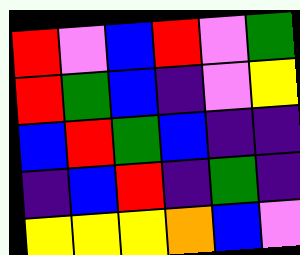[["red", "violet", "blue", "red", "violet", "green"], ["red", "green", "blue", "indigo", "violet", "yellow"], ["blue", "red", "green", "blue", "indigo", "indigo"], ["indigo", "blue", "red", "indigo", "green", "indigo"], ["yellow", "yellow", "yellow", "orange", "blue", "violet"]]